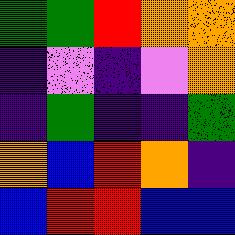[["green", "green", "red", "orange", "orange"], ["indigo", "violet", "indigo", "violet", "orange"], ["indigo", "green", "indigo", "indigo", "green"], ["orange", "blue", "red", "orange", "indigo"], ["blue", "red", "red", "blue", "blue"]]